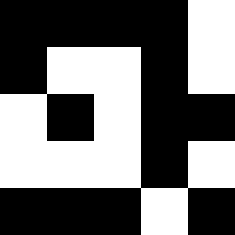[["black", "black", "black", "black", "white"], ["black", "white", "white", "black", "white"], ["white", "black", "white", "black", "black"], ["white", "white", "white", "black", "white"], ["black", "black", "black", "white", "black"]]